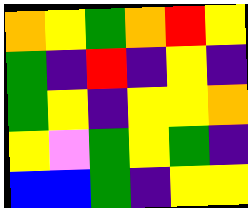[["orange", "yellow", "green", "orange", "red", "yellow"], ["green", "indigo", "red", "indigo", "yellow", "indigo"], ["green", "yellow", "indigo", "yellow", "yellow", "orange"], ["yellow", "violet", "green", "yellow", "green", "indigo"], ["blue", "blue", "green", "indigo", "yellow", "yellow"]]